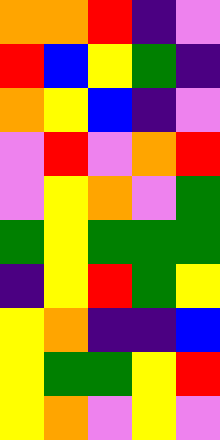[["orange", "orange", "red", "indigo", "violet"], ["red", "blue", "yellow", "green", "indigo"], ["orange", "yellow", "blue", "indigo", "violet"], ["violet", "red", "violet", "orange", "red"], ["violet", "yellow", "orange", "violet", "green"], ["green", "yellow", "green", "green", "green"], ["indigo", "yellow", "red", "green", "yellow"], ["yellow", "orange", "indigo", "indigo", "blue"], ["yellow", "green", "green", "yellow", "red"], ["yellow", "orange", "violet", "yellow", "violet"]]